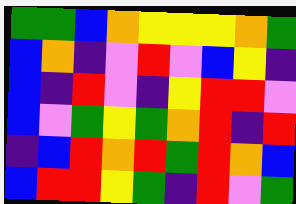[["green", "green", "blue", "orange", "yellow", "yellow", "yellow", "orange", "green"], ["blue", "orange", "indigo", "violet", "red", "violet", "blue", "yellow", "indigo"], ["blue", "indigo", "red", "violet", "indigo", "yellow", "red", "red", "violet"], ["blue", "violet", "green", "yellow", "green", "orange", "red", "indigo", "red"], ["indigo", "blue", "red", "orange", "red", "green", "red", "orange", "blue"], ["blue", "red", "red", "yellow", "green", "indigo", "red", "violet", "green"]]